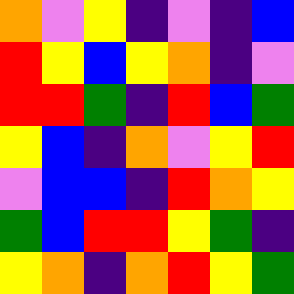[["orange", "violet", "yellow", "indigo", "violet", "indigo", "blue"], ["red", "yellow", "blue", "yellow", "orange", "indigo", "violet"], ["red", "red", "green", "indigo", "red", "blue", "green"], ["yellow", "blue", "indigo", "orange", "violet", "yellow", "red"], ["violet", "blue", "blue", "indigo", "red", "orange", "yellow"], ["green", "blue", "red", "red", "yellow", "green", "indigo"], ["yellow", "orange", "indigo", "orange", "red", "yellow", "green"]]